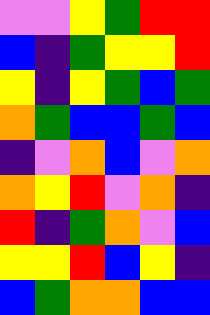[["violet", "violet", "yellow", "green", "red", "red"], ["blue", "indigo", "green", "yellow", "yellow", "red"], ["yellow", "indigo", "yellow", "green", "blue", "green"], ["orange", "green", "blue", "blue", "green", "blue"], ["indigo", "violet", "orange", "blue", "violet", "orange"], ["orange", "yellow", "red", "violet", "orange", "indigo"], ["red", "indigo", "green", "orange", "violet", "blue"], ["yellow", "yellow", "red", "blue", "yellow", "indigo"], ["blue", "green", "orange", "orange", "blue", "blue"]]